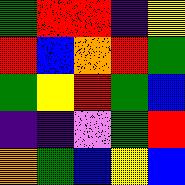[["green", "red", "red", "indigo", "yellow"], ["red", "blue", "orange", "red", "green"], ["green", "yellow", "red", "green", "blue"], ["indigo", "indigo", "violet", "green", "red"], ["orange", "green", "blue", "yellow", "blue"]]